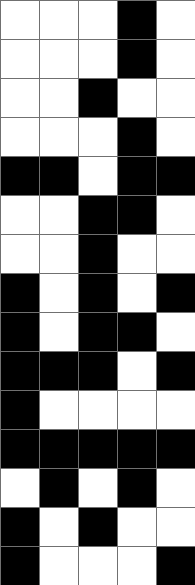[["white", "white", "white", "black", "white"], ["white", "white", "white", "black", "white"], ["white", "white", "black", "white", "white"], ["white", "white", "white", "black", "white"], ["black", "black", "white", "black", "black"], ["white", "white", "black", "black", "white"], ["white", "white", "black", "white", "white"], ["black", "white", "black", "white", "black"], ["black", "white", "black", "black", "white"], ["black", "black", "black", "white", "black"], ["black", "white", "white", "white", "white"], ["black", "black", "black", "black", "black"], ["white", "black", "white", "black", "white"], ["black", "white", "black", "white", "white"], ["black", "white", "white", "white", "black"]]